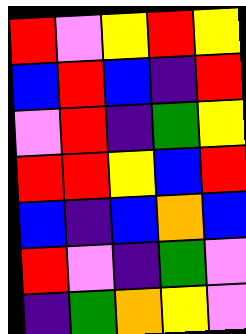[["red", "violet", "yellow", "red", "yellow"], ["blue", "red", "blue", "indigo", "red"], ["violet", "red", "indigo", "green", "yellow"], ["red", "red", "yellow", "blue", "red"], ["blue", "indigo", "blue", "orange", "blue"], ["red", "violet", "indigo", "green", "violet"], ["indigo", "green", "orange", "yellow", "violet"]]